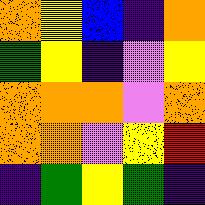[["orange", "yellow", "blue", "indigo", "orange"], ["green", "yellow", "indigo", "violet", "yellow"], ["orange", "orange", "orange", "violet", "orange"], ["orange", "orange", "violet", "yellow", "red"], ["indigo", "green", "yellow", "green", "indigo"]]